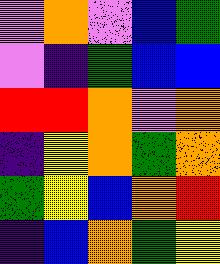[["violet", "orange", "violet", "blue", "green"], ["violet", "indigo", "green", "blue", "blue"], ["red", "red", "orange", "violet", "orange"], ["indigo", "yellow", "orange", "green", "orange"], ["green", "yellow", "blue", "orange", "red"], ["indigo", "blue", "orange", "green", "yellow"]]